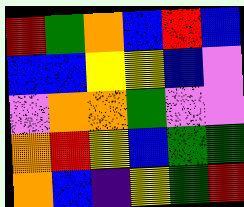[["red", "green", "orange", "blue", "red", "blue"], ["blue", "blue", "yellow", "yellow", "blue", "violet"], ["violet", "orange", "orange", "green", "violet", "violet"], ["orange", "red", "yellow", "blue", "green", "green"], ["orange", "blue", "indigo", "yellow", "green", "red"]]